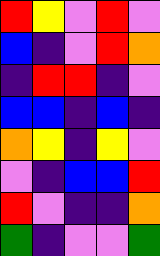[["red", "yellow", "violet", "red", "violet"], ["blue", "indigo", "violet", "red", "orange"], ["indigo", "red", "red", "indigo", "violet"], ["blue", "blue", "indigo", "blue", "indigo"], ["orange", "yellow", "indigo", "yellow", "violet"], ["violet", "indigo", "blue", "blue", "red"], ["red", "violet", "indigo", "indigo", "orange"], ["green", "indigo", "violet", "violet", "green"]]